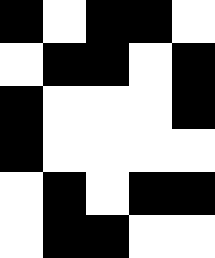[["black", "white", "black", "black", "white"], ["white", "black", "black", "white", "black"], ["black", "white", "white", "white", "black"], ["black", "white", "white", "white", "white"], ["white", "black", "white", "black", "black"], ["white", "black", "black", "white", "white"]]